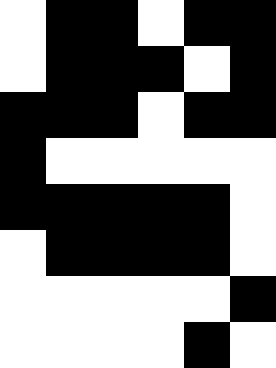[["white", "black", "black", "white", "black", "black"], ["white", "black", "black", "black", "white", "black"], ["black", "black", "black", "white", "black", "black"], ["black", "white", "white", "white", "white", "white"], ["black", "black", "black", "black", "black", "white"], ["white", "black", "black", "black", "black", "white"], ["white", "white", "white", "white", "white", "black"], ["white", "white", "white", "white", "black", "white"]]